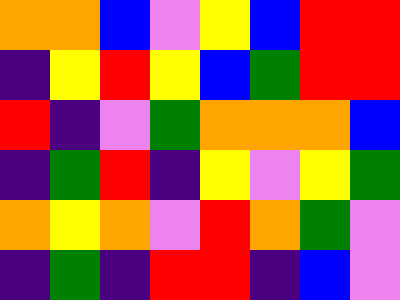[["orange", "orange", "blue", "violet", "yellow", "blue", "red", "red"], ["indigo", "yellow", "red", "yellow", "blue", "green", "red", "red"], ["red", "indigo", "violet", "green", "orange", "orange", "orange", "blue"], ["indigo", "green", "red", "indigo", "yellow", "violet", "yellow", "green"], ["orange", "yellow", "orange", "violet", "red", "orange", "green", "violet"], ["indigo", "green", "indigo", "red", "red", "indigo", "blue", "violet"]]